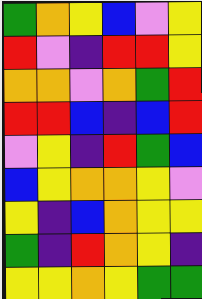[["green", "orange", "yellow", "blue", "violet", "yellow"], ["red", "violet", "indigo", "red", "red", "yellow"], ["orange", "orange", "violet", "orange", "green", "red"], ["red", "red", "blue", "indigo", "blue", "red"], ["violet", "yellow", "indigo", "red", "green", "blue"], ["blue", "yellow", "orange", "orange", "yellow", "violet"], ["yellow", "indigo", "blue", "orange", "yellow", "yellow"], ["green", "indigo", "red", "orange", "yellow", "indigo"], ["yellow", "yellow", "orange", "yellow", "green", "green"]]